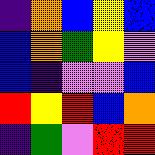[["indigo", "orange", "blue", "yellow", "blue"], ["blue", "orange", "green", "yellow", "violet"], ["blue", "indigo", "violet", "violet", "blue"], ["red", "yellow", "red", "blue", "orange"], ["indigo", "green", "violet", "red", "red"]]